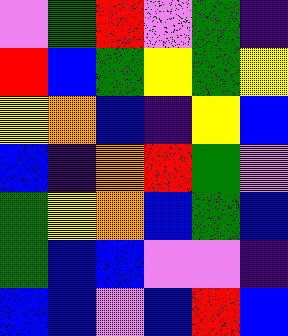[["violet", "green", "red", "violet", "green", "indigo"], ["red", "blue", "green", "yellow", "green", "yellow"], ["yellow", "orange", "blue", "indigo", "yellow", "blue"], ["blue", "indigo", "orange", "red", "green", "violet"], ["green", "yellow", "orange", "blue", "green", "blue"], ["green", "blue", "blue", "violet", "violet", "indigo"], ["blue", "blue", "violet", "blue", "red", "blue"]]